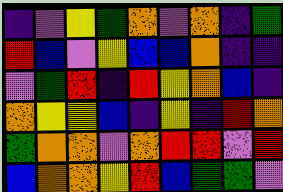[["indigo", "violet", "yellow", "green", "orange", "violet", "orange", "indigo", "green"], ["red", "blue", "violet", "yellow", "blue", "blue", "orange", "indigo", "indigo"], ["violet", "green", "red", "indigo", "red", "yellow", "orange", "blue", "indigo"], ["orange", "yellow", "yellow", "blue", "indigo", "yellow", "indigo", "red", "orange"], ["green", "orange", "orange", "violet", "orange", "red", "red", "violet", "red"], ["blue", "orange", "orange", "yellow", "red", "blue", "green", "green", "violet"]]